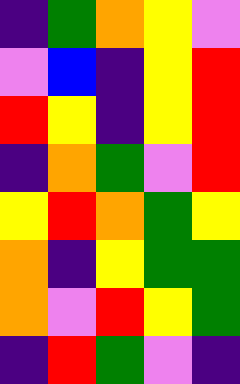[["indigo", "green", "orange", "yellow", "violet"], ["violet", "blue", "indigo", "yellow", "red"], ["red", "yellow", "indigo", "yellow", "red"], ["indigo", "orange", "green", "violet", "red"], ["yellow", "red", "orange", "green", "yellow"], ["orange", "indigo", "yellow", "green", "green"], ["orange", "violet", "red", "yellow", "green"], ["indigo", "red", "green", "violet", "indigo"]]